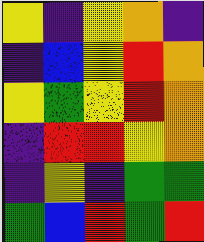[["yellow", "indigo", "yellow", "orange", "indigo"], ["indigo", "blue", "yellow", "red", "orange"], ["yellow", "green", "yellow", "red", "orange"], ["indigo", "red", "red", "yellow", "orange"], ["indigo", "yellow", "indigo", "green", "green"], ["green", "blue", "red", "green", "red"]]